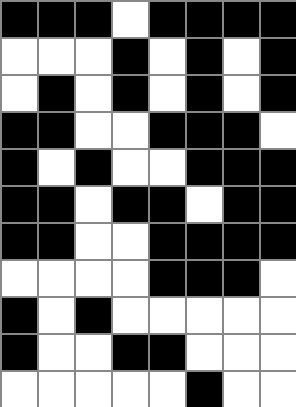[["black", "black", "black", "white", "black", "black", "black", "black"], ["white", "white", "white", "black", "white", "black", "white", "black"], ["white", "black", "white", "black", "white", "black", "white", "black"], ["black", "black", "white", "white", "black", "black", "black", "white"], ["black", "white", "black", "white", "white", "black", "black", "black"], ["black", "black", "white", "black", "black", "white", "black", "black"], ["black", "black", "white", "white", "black", "black", "black", "black"], ["white", "white", "white", "white", "black", "black", "black", "white"], ["black", "white", "black", "white", "white", "white", "white", "white"], ["black", "white", "white", "black", "black", "white", "white", "white"], ["white", "white", "white", "white", "white", "black", "white", "white"]]